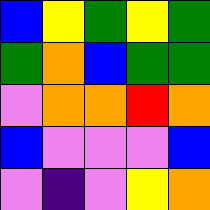[["blue", "yellow", "green", "yellow", "green"], ["green", "orange", "blue", "green", "green"], ["violet", "orange", "orange", "red", "orange"], ["blue", "violet", "violet", "violet", "blue"], ["violet", "indigo", "violet", "yellow", "orange"]]